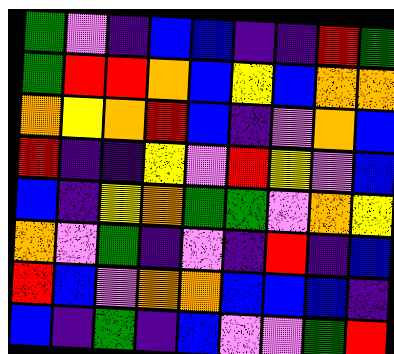[["green", "violet", "indigo", "blue", "blue", "indigo", "indigo", "red", "green"], ["green", "red", "red", "orange", "blue", "yellow", "blue", "orange", "orange"], ["orange", "yellow", "orange", "red", "blue", "indigo", "violet", "orange", "blue"], ["red", "indigo", "indigo", "yellow", "violet", "red", "yellow", "violet", "blue"], ["blue", "indigo", "yellow", "orange", "green", "green", "violet", "orange", "yellow"], ["orange", "violet", "green", "indigo", "violet", "indigo", "red", "indigo", "blue"], ["red", "blue", "violet", "orange", "orange", "blue", "blue", "blue", "indigo"], ["blue", "indigo", "green", "indigo", "blue", "violet", "violet", "green", "red"]]